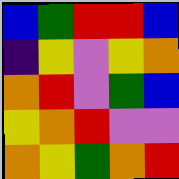[["blue", "green", "red", "red", "blue"], ["indigo", "yellow", "violet", "yellow", "orange"], ["orange", "red", "violet", "green", "blue"], ["yellow", "orange", "red", "violet", "violet"], ["orange", "yellow", "green", "orange", "red"]]